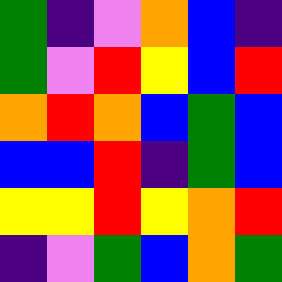[["green", "indigo", "violet", "orange", "blue", "indigo"], ["green", "violet", "red", "yellow", "blue", "red"], ["orange", "red", "orange", "blue", "green", "blue"], ["blue", "blue", "red", "indigo", "green", "blue"], ["yellow", "yellow", "red", "yellow", "orange", "red"], ["indigo", "violet", "green", "blue", "orange", "green"]]